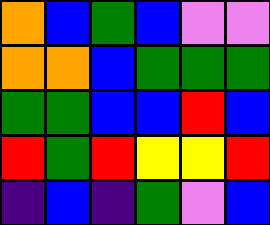[["orange", "blue", "green", "blue", "violet", "violet"], ["orange", "orange", "blue", "green", "green", "green"], ["green", "green", "blue", "blue", "red", "blue"], ["red", "green", "red", "yellow", "yellow", "red"], ["indigo", "blue", "indigo", "green", "violet", "blue"]]